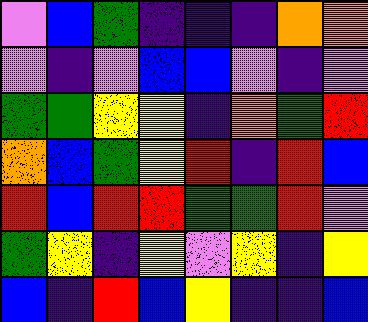[["violet", "blue", "green", "indigo", "indigo", "indigo", "orange", "orange"], ["violet", "indigo", "violet", "blue", "blue", "violet", "indigo", "violet"], ["green", "green", "yellow", "yellow", "indigo", "orange", "green", "red"], ["orange", "blue", "green", "yellow", "red", "indigo", "red", "blue"], ["red", "blue", "red", "red", "green", "green", "red", "violet"], ["green", "yellow", "indigo", "yellow", "violet", "yellow", "indigo", "yellow"], ["blue", "indigo", "red", "blue", "yellow", "indigo", "indigo", "blue"]]